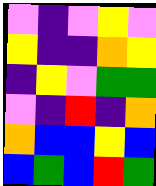[["violet", "indigo", "violet", "yellow", "violet"], ["yellow", "indigo", "indigo", "orange", "yellow"], ["indigo", "yellow", "violet", "green", "green"], ["violet", "indigo", "red", "indigo", "orange"], ["orange", "blue", "blue", "yellow", "blue"], ["blue", "green", "blue", "red", "green"]]